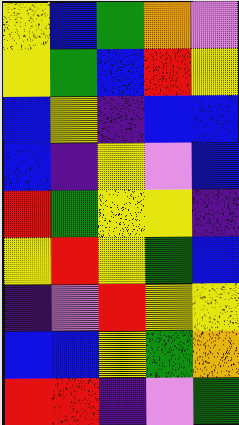[["yellow", "blue", "green", "orange", "violet"], ["yellow", "green", "blue", "red", "yellow"], ["blue", "yellow", "indigo", "blue", "blue"], ["blue", "indigo", "yellow", "violet", "blue"], ["red", "green", "yellow", "yellow", "indigo"], ["yellow", "red", "yellow", "green", "blue"], ["indigo", "violet", "red", "yellow", "yellow"], ["blue", "blue", "yellow", "green", "orange"], ["red", "red", "indigo", "violet", "green"]]